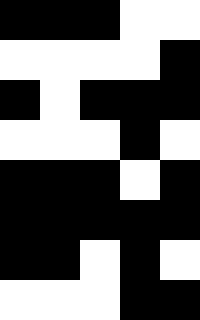[["black", "black", "black", "white", "white"], ["white", "white", "white", "white", "black"], ["black", "white", "black", "black", "black"], ["white", "white", "white", "black", "white"], ["black", "black", "black", "white", "black"], ["black", "black", "black", "black", "black"], ["black", "black", "white", "black", "white"], ["white", "white", "white", "black", "black"]]